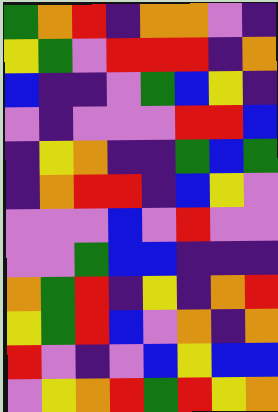[["green", "orange", "red", "indigo", "orange", "orange", "violet", "indigo"], ["yellow", "green", "violet", "red", "red", "red", "indigo", "orange"], ["blue", "indigo", "indigo", "violet", "green", "blue", "yellow", "indigo"], ["violet", "indigo", "violet", "violet", "violet", "red", "red", "blue"], ["indigo", "yellow", "orange", "indigo", "indigo", "green", "blue", "green"], ["indigo", "orange", "red", "red", "indigo", "blue", "yellow", "violet"], ["violet", "violet", "violet", "blue", "violet", "red", "violet", "violet"], ["violet", "violet", "green", "blue", "blue", "indigo", "indigo", "indigo"], ["orange", "green", "red", "indigo", "yellow", "indigo", "orange", "red"], ["yellow", "green", "red", "blue", "violet", "orange", "indigo", "orange"], ["red", "violet", "indigo", "violet", "blue", "yellow", "blue", "blue"], ["violet", "yellow", "orange", "red", "green", "red", "yellow", "orange"]]